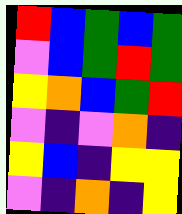[["red", "blue", "green", "blue", "green"], ["violet", "blue", "green", "red", "green"], ["yellow", "orange", "blue", "green", "red"], ["violet", "indigo", "violet", "orange", "indigo"], ["yellow", "blue", "indigo", "yellow", "yellow"], ["violet", "indigo", "orange", "indigo", "yellow"]]